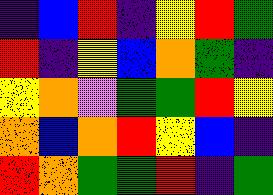[["indigo", "blue", "red", "indigo", "yellow", "red", "green"], ["red", "indigo", "yellow", "blue", "orange", "green", "indigo"], ["yellow", "orange", "violet", "green", "green", "red", "yellow"], ["orange", "blue", "orange", "red", "yellow", "blue", "indigo"], ["red", "orange", "green", "green", "red", "indigo", "green"]]